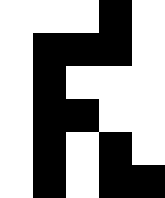[["white", "white", "white", "black", "white"], ["white", "black", "black", "black", "white"], ["white", "black", "white", "white", "white"], ["white", "black", "black", "white", "white"], ["white", "black", "white", "black", "white"], ["white", "black", "white", "black", "black"]]